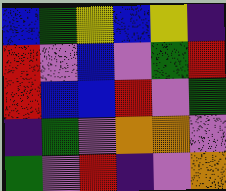[["blue", "green", "yellow", "blue", "yellow", "indigo"], ["red", "violet", "blue", "violet", "green", "red"], ["red", "blue", "blue", "red", "violet", "green"], ["indigo", "green", "violet", "orange", "orange", "violet"], ["green", "violet", "red", "indigo", "violet", "orange"]]